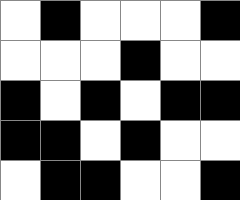[["white", "black", "white", "white", "white", "black"], ["white", "white", "white", "black", "white", "white"], ["black", "white", "black", "white", "black", "black"], ["black", "black", "white", "black", "white", "white"], ["white", "black", "black", "white", "white", "black"]]